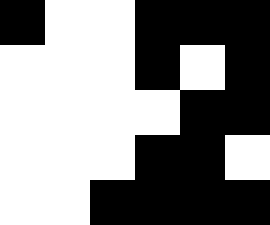[["black", "white", "white", "black", "black", "black"], ["white", "white", "white", "black", "white", "black"], ["white", "white", "white", "white", "black", "black"], ["white", "white", "white", "black", "black", "white"], ["white", "white", "black", "black", "black", "black"]]